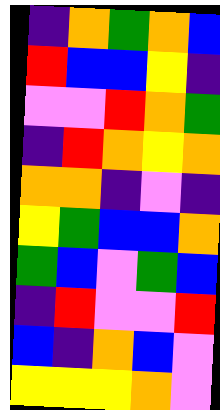[["indigo", "orange", "green", "orange", "blue"], ["red", "blue", "blue", "yellow", "indigo"], ["violet", "violet", "red", "orange", "green"], ["indigo", "red", "orange", "yellow", "orange"], ["orange", "orange", "indigo", "violet", "indigo"], ["yellow", "green", "blue", "blue", "orange"], ["green", "blue", "violet", "green", "blue"], ["indigo", "red", "violet", "violet", "red"], ["blue", "indigo", "orange", "blue", "violet"], ["yellow", "yellow", "yellow", "orange", "violet"]]